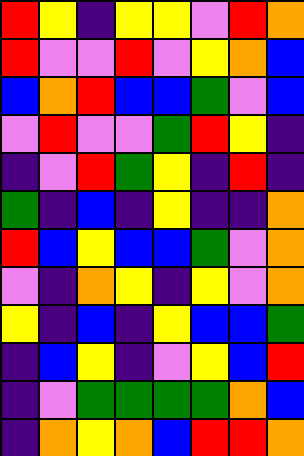[["red", "yellow", "indigo", "yellow", "yellow", "violet", "red", "orange"], ["red", "violet", "violet", "red", "violet", "yellow", "orange", "blue"], ["blue", "orange", "red", "blue", "blue", "green", "violet", "blue"], ["violet", "red", "violet", "violet", "green", "red", "yellow", "indigo"], ["indigo", "violet", "red", "green", "yellow", "indigo", "red", "indigo"], ["green", "indigo", "blue", "indigo", "yellow", "indigo", "indigo", "orange"], ["red", "blue", "yellow", "blue", "blue", "green", "violet", "orange"], ["violet", "indigo", "orange", "yellow", "indigo", "yellow", "violet", "orange"], ["yellow", "indigo", "blue", "indigo", "yellow", "blue", "blue", "green"], ["indigo", "blue", "yellow", "indigo", "violet", "yellow", "blue", "red"], ["indigo", "violet", "green", "green", "green", "green", "orange", "blue"], ["indigo", "orange", "yellow", "orange", "blue", "red", "red", "orange"]]